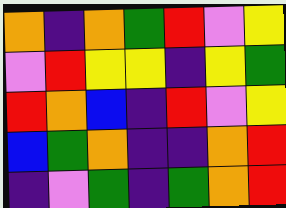[["orange", "indigo", "orange", "green", "red", "violet", "yellow"], ["violet", "red", "yellow", "yellow", "indigo", "yellow", "green"], ["red", "orange", "blue", "indigo", "red", "violet", "yellow"], ["blue", "green", "orange", "indigo", "indigo", "orange", "red"], ["indigo", "violet", "green", "indigo", "green", "orange", "red"]]